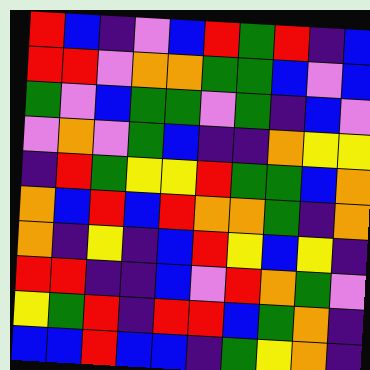[["red", "blue", "indigo", "violet", "blue", "red", "green", "red", "indigo", "blue"], ["red", "red", "violet", "orange", "orange", "green", "green", "blue", "violet", "blue"], ["green", "violet", "blue", "green", "green", "violet", "green", "indigo", "blue", "violet"], ["violet", "orange", "violet", "green", "blue", "indigo", "indigo", "orange", "yellow", "yellow"], ["indigo", "red", "green", "yellow", "yellow", "red", "green", "green", "blue", "orange"], ["orange", "blue", "red", "blue", "red", "orange", "orange", "green", "indigo", "orange"], ["orange", "indigo", "yellow", "indigo", "blue", "red", "yellow", "blue", "yellow", "indigo"], ["red", "red", "indigo", "indigo", "blue", "violet", "red", "orange", "green", "violet"], ["yellow", "green", "red", "indigo", "red", "red", "blue", "green", "orange", "indigo"], ["blue", "blue", "red", "blue", "blue", "indigo", "green", "yellow", "orange", "indigo"]]